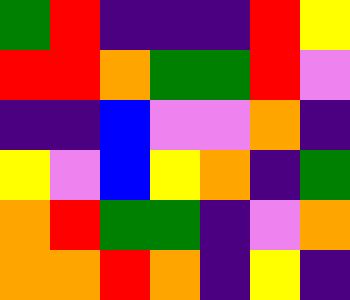[["green", "red", "indigo", "indigo", "indigo", "red", "yellow"], ["red", "red", "orange", "green", "green", "red", "violet"], ["indigo", "indigo", "blue", "violet", "violet", "orange", "indigo"], ["yellow", "violet", "blue", "yellow", "orange", "indigo", "green"], ["orange", "red", "green", "green", "indigo", "violet", "orange"], ["orange", "orange", "red", "orange", "indigo", "yellow", "indigo"]]